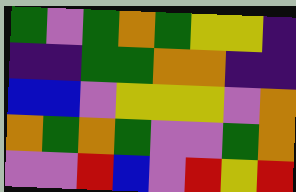[["green", "violet", "green", "orange", "green", "yellow", "yellow", "indigo"], ["indigo", "indigo", "green", "green", "orange", "orange", "indigo", "indigo"], ["blue", "blue", "violet", "yellow", "yellow", "yellow", "violet", "orange"], ["orange", "green", "orange", "green", "violet", "violet", "green", "orange"], ["violet", "violet", "red", "blue", "violet", "red", "yellow", "red"]]